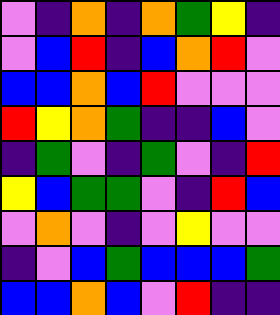[["violet", "indigo", "orange", "indigo", "orange", "green", "yellow", "indigo"], ["violet", "blue", "red", "indigo", "blue", "orange", "red", "violet"], ["blue", "blue", "orange", "blue", "red", "violet", "violet", "violet"], ["red", "yellow", "orange", "green", "indigo", "indigo", "blue", "violet"], ["indigo", "green", "violet", "indigo", "green", "violet", "indigo", "red"], ["yellow", "blue", "green", "green", "violet", "indigo", "red", "blue"], ["violet", "orange", "violet", "indigo", "violet", "yellow", "violet", "violet"], ["indigo", "violet", "blue", "green", "blue", "blue", "blue", "green"], ["blue", "blue", "orange", "blue", "violet", "red", "indigo", "indigo"]]